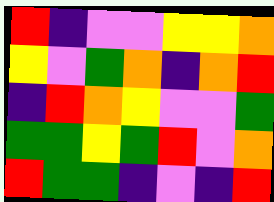[["red", "indigo", "violet", "violet", "yellow", "yellow", "orange"], ["yellow", "violet", "green", "orange", "indigo", "orange", "red"], ["indigo", "red", "orange", "yellow", "violet", "violet", "green"], ["green", "green", "yellow", "green", "red", "violet", "orange"], ["red", "green", "green", "indigo", "violet", "indigo", "red"]]